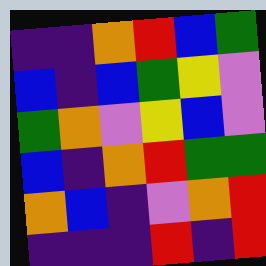[["indigo", "indigo", "orange", "red", "blue", "green"], ["blue", "indigo", "blue", "green", "yellow", "violet"], ["green", "orange", "violet", "yellow", "blue", "violet"], ["blue", "indigo", "orange", "red", "green", "green"], ["orange", "blue", "indigo", "violet", "orange", "red"], ["indigo", "indigo", "indigo", "red", "indigo", "red"]]